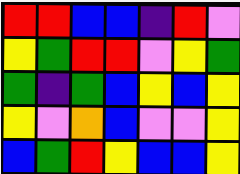[["red", "red", "blue", "blue", "indigo", "red", "violet"], ["yellow", "green", "red", "red", "violet", "yellow", "green"], ["green", "indigo", "green", "blue", "yellow", "blue", "yellow"], ["yellow", "violet", "orange", "blue", "violet", "violet", "yellow"], ["blue", "green", "red", "yellow", "blue", "blue", "yellow"]]